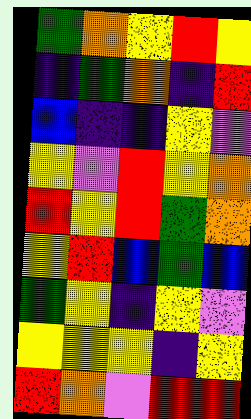[["green", "orange", "yellow", "red", "yellow"], ["indigo", "green", "orange", "indigo", "red"], ["blue", "indigo", "indigo", "yellow", "violet"], ["yellow", "violet", "red", "yellow", "orange"], ["red", "yellow", "red", "green", "orange"], ["yellow", "red", "blue", "green", "blue"], ["green", "yellow", "indigo", "yellow", "violet"], ["yellow", "yellow", "yellow", "indigo", "yellow"], ["red", "orange", "violet", "red", "red"]]